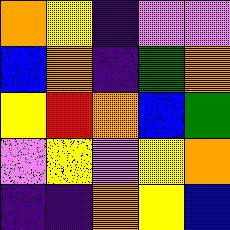[["orange", "yellow", "indigo", "violet", "violet"], ["blue", "orange", "indigo", "green", "orange"], ["yellow", "red", "orange", "blue", "green"], ["violet", "yellow", "violet", "yellow", "orange"], ["indigo", "indigo", "orange", "yellow", "blue"]]